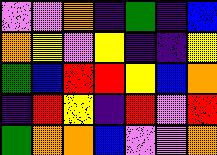[["violet", "violet", "orange", "indigo", "green", "indigo", "blue"], ["orange", "yellow", "violet", "yellow", "indigo", "indigo", "yellow"], ["green", "blue", "red", "red", "yellow", "blue", "orange"], ["indigo", "red", "yellow", "indigo", "red", "violet", "red"], ["green", "orange", "orange", "blue", "violet", "violet", "orange"]]